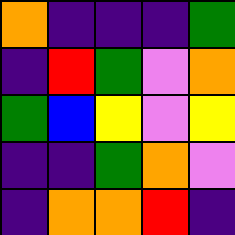[["orange", "indigo", "indigo", "indigo", "green"], ["indigo", "red", "green", "violet", "orange"], ["green", "blue", "yellow", "violet", "yellow"], ["indigo", "indigo", "green", "orange", "violet"], ["indigo", "orange", "orange", "red", "indigo"]]